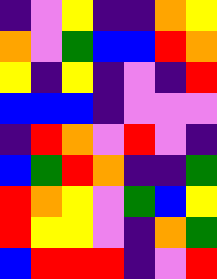[["indigo", "violet", "yellow", "indigo", "indigo", "orange", "yellow"], ["orange", "violet", "green", "blue", "blue", "red", "orange"], ["yellow", "indigo", "yellow", "indigo", "violet", "indigo", "red"], ["blue", "blue", "blue", "indigo", "violet", "violet", "violet"], ["indigo", "red", "orange", "violet", "red", "violet", "indigo"], ["blue", "green", "red", "orange", "indigo", "indigo", "green"], ["red", "orange", "yellow", "violet", "green", "blue", "yellow"], ["red", "yellow", "yellow", "violet", "indigo", "orange", "green"], ["blue", "red", "red", "red", "indigo", "violet", "red"]]